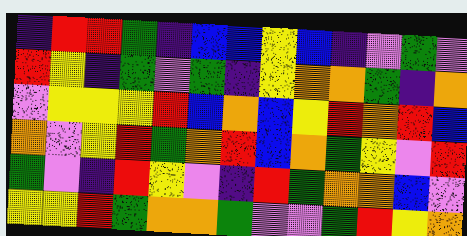[["indigo", "red", "red", "green", "indigo", "blue", "blue", "yellow", "blue", "indigo", "violet", "green", "violet"], ["red", "yellow", "indigo", "green", "violet", "green", "indigo", "yellow", "orange", "orange", "green", "indigo", "orange"], ["violet", "yellow", "yellow", "yellow", "red", "blue", "orange", "blue", "yellow", "red", "orange", "red", "blue"], ["orange", "violet", "yellow", "red", "green", "orange", "red", "blue", "orange", "green", "yellow", "violet", "red"], ["green", "violet", "indigo", "red", "yellow", "violet", "indigo", "red", "green", "orange", "orange", "blue", "violet"], ["yellow", "yellow", "red", "green", "orange", "orange", "green", "violet", "violet", "green", "red", "yellow", "orange"]]